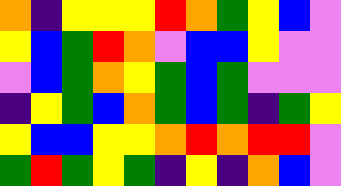[["orange", "indigo", "yellow", "yellow", "yellow", "red", "orange", "green", "yellow", "blue", "violet"], ["yellow", "blue", "green", "red", "orange", "violet", "blue", "blue", "yellow", "violet", "violet"], ["violet", "blue", "green", "orange", "yellow", "green", "blue", "green", "violet", "violet", "violet"], ["indigo", "yellow", "green", "blue", "orange", "green", "blue", "green", "indigo", "green", "yellow"], ["yellow", "blue", "blue", "yellow", "yellow", "orange", "red", "orange", "red", "red", "violet"], ["green", "red", "green", "yellow", "green", "indigo", "yellow", "indigo", "orange", "blue", "violet"]]